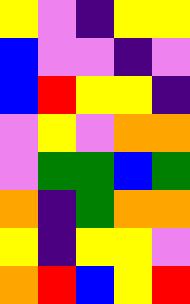[["yellow", "violet", "indigo", "yellow", "yellow"], ["blue", "violet", "violet", "indigo", "violet"], ["blue", "red", "yellow", "yellow", "indigo"], ["violet", "yellow", "violet", "orange", "orange"], ["violet", "green", "green", "blue", "green"], ["orange", "indigo", "green", "orange", "orange"], ["yellow", "indigo", "yellow", "yellow", "violet"], ["orange", "red", "blue", "yellow", "red"]]